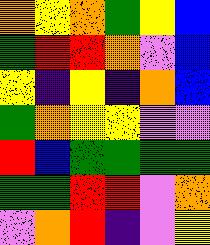[["orange", "yellow", "orange", "green", "yellow", "blue"], ["green", "red", "red", "orange", "violet", "blue"], ["yellow", "indigo", "yellow", "indigo", "orange", "blue"], ["green", "orange", "yellow", "yellow", "violet", "violet"], ["red", "blue", "green", "green", "green", "green"], ["green", "green", "red", "red", "violet", "orange"], ["violet", "orange", "red", "indigo", "violet", "yellow"]]